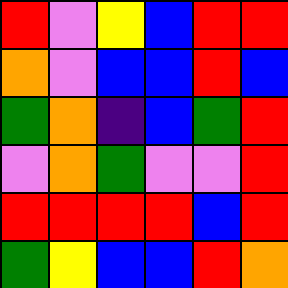[["red", "violet", "yellow", "blue", "red", "red"], ["orange", "violet", "blue", "blue", "red", "blue"], ["green", "orange", "indigo", "blue", "green", "red"], ["violet", "orange", "green", "violet", "violet", "red"], ["red", "red", "red", "red", "blue", "red"], ["green", "yellow", "blue", "blue", "red", "orange"]]